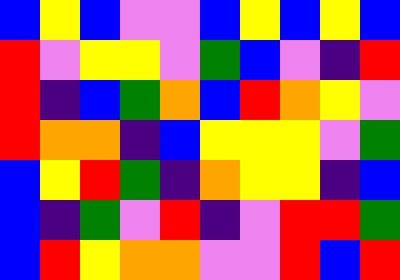[["blue", "yellow", "blue", "violet", "violet", "blue", "yellow", "blue", "yellow", "blue"], ["red", "violet", "yellow", "yellow", "violet", "green", "blue", "violet", "indigo", "red"], ["red", "indigo", "blue", "green", "orange", "blue", "red", "orange", "yellow", "violet"], ["red", "orange", "orange", "indigo", "blue", "yellow", "yellow", "yellow", "violet", "green"], ["blue", "yellow", "red", "green", "indigo", "orange", "yellow", "yellow", "indigo", "blue"], ["blue", "indigo", "green", "violet", "red", "indigo", "violet", "red", "red", "green"], ["blue", "red", "yellow", "orange", "orange", "violet", "violet", "red", "blue", "red"]]